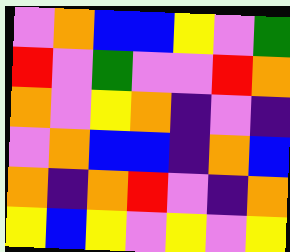[["violet", "orange", "blue", "blue", "yellow", "violet", "green"], ["red", "violet", "green", "violet", "violet", "red", "orange"], ["orange", "violet", "yellow", "orange", "indigo", "violet", "indigo"], ["violet", "orange", "blue", "blue", "indigo", "orange", "blue"], ["orange", "indigo", "orange", "red", "violet", "indigo", "orange"], ["yellow", "blue", "yellow", "violet", "yellow", "violet", "yellow"]]